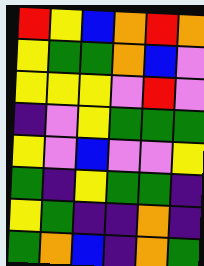[["red", "yellow", "blue", "orange", "red", "orange"], ["yellow", "green", "green", "orange", "blue", "violet"], ["yellow", "yellow", "yellow", "violet", "red", "violet"], ["indigo", "violet", "yellow", "green", "green", "green"], ["yellow", "violet", "blue", "violet", "violet", "yellow"], ["green", "indigo", "yellow", "green", "green", "indigo"], ["yellow", "green", "indigo", "indigo", "orange", "indigo"], ["green", "orange", "blue", "indigo", "orange", "green"]]